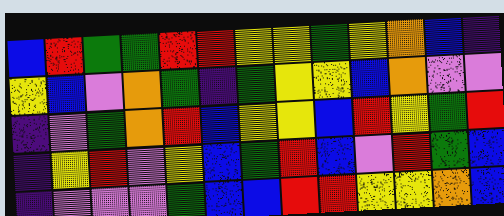[["blue", "red", "green", "green", "red", "red", "yellow", "yellow", "green", "yellow", "orange", "blue", "indigo"], ["yellow", "blue", "violet", "orange", "green", "indigo", "green", "yellow", "yellow", "blue", "orange", "violet", "violet"], ["indigo", "violet", "green", "orange", "red", "blue", "yellow", "yellow", "blue", "red", "yellow", "green", "red"], ["indigo", "yellow", "red", "violet", "yellow", "blue", "green", "red", "blue", "violet", "red", "green", "blue"], ["indigo", "violet", "violet", "violet", "green", "blue", "blue", "red", "red", "yellow", "yellow", "orange", "blue"]]